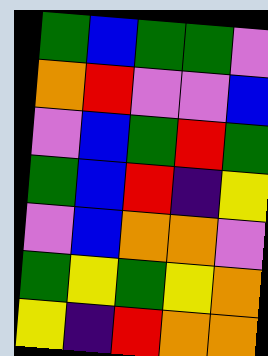[["green", "blue", "green", "green", "violet"], ["orange", "red", "violet", "violet", "blue"], ["violet", "blue", "green", "red", "green"], ["green", "blue", "red", "indigo", "yellow"], ["violet", "blue", "orange", "orange", "violet"], ["green", "yellow", "green", "yellow", "orange"], ["yellow", "indigo", "red", "orange", "orange"]]